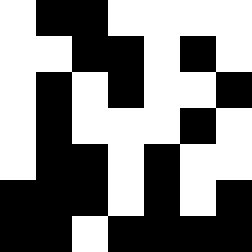[["white", "black", "black", "white", "white", "white", "white"], ["white", "white", "black", "black", "white", "black", "white"], ["white", "black", "white", "black", "white", "white", "black"], ["white", "black", "white", "white", "white", "black", "white"], ["white", "black", "black", "white", "black", "white", "white"], ["black", "black", "black", "white", "black", "white", "black"], ["black", "black", "white", "black", "black", "black", "black"]]